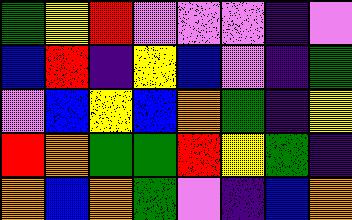[["green", "yellow", "red", "violet", "violet", "violet", "indigo", "violet"], ["blue", "red", "indigo", "yellow", "blue", "violet", "indigo", "green"], ["violet", "blue", "yellow", "blue", "orange", "green", "indigo", "yellow"], ["red", "orange", "green", "green", "red", "yellow", "green", "indigo"], ["orange", "blue", "orange", "green", "violet", "indigo", "blue", "orange"]]